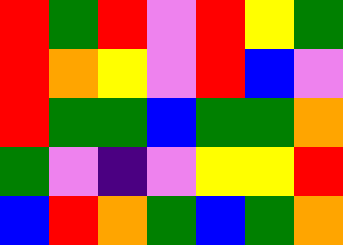[["red", "green", "red", "violet", "red", "yellow", "green"], ["red", "orange", "yellow", "violet", "red", "blue", "violet"], ["red", "green", "green", "blue", "green", "green", "orange"], ["green", "violet", "indigo", "violet", "yellow", "yellow", "red"], ["blue", "red", "orange", "green", "blue", "green", "orange"]]